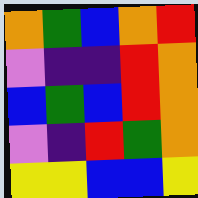[["orange", "green", "blue", "orange", "red"], ["violet", "indigo", "indigo", "red", "orange"], ["blue", "green", "blue", "red", "orange"], ["violet", "indigo", "red", "green", "orange"], ["yellow", "yellow", "blue", "blue", "yellow"]]